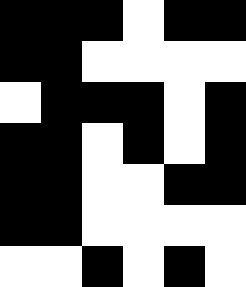[["black", "black", "black", "white", "black", "black"], ["black", "black", "white", "white", "white", "white"], ["white", "black", "black", "black", "white", "black"], ["black", "black", "white", "black", "white", "black"], ["black", "black", "white", "white", "black", "black"], ["black", "black", "white", "white", "white", "white"], ["white", "white", "black", "white", "black", "white"]]